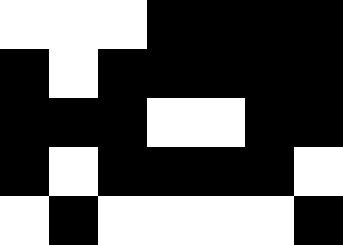[["white", "white", "white", "black", "black", "black", "black"], ["black", "white", "black", "black", "black", "black", "black"], ["black", "black", "black", "white", "white", "black", "black"], ["black", "white", "black", "black", "black", "black", "white"], ["white", "black", "white", "white", "white", "white", "black"]]